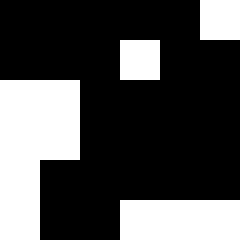[["black", "black", "black", "black", "black", "white"], ["black", "black", "black", "white", "black", "black"], ["white", "white", "black", "black", "black", "black"], ["white", "white", "black", "black", "black", "black"], ["white", "black", "black", "black", "black", "black"], ["white", "black", "black", "white", "white", "white"]]